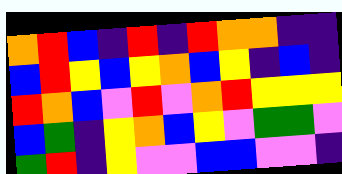[["orange", "red", "blue", "indigo", "red", "indigo", "red", "orange", "orange", "indigo", "indigo"], ["blue", "red", "yellow", "blue", "yellow", "orange", "blue", "yellow", "indigo", "blue", "indigo"], ["red", "orange", "blue", "violet", "red", "violet", "orange", "red", "yellow", "yellow", "yellow"], ["blue", "green", "indigo", "yellow", "orange", "blue", "yellow", "violet", "green", "green", "violet"], ["green", "red", "indigo", "yellow", "violet", "violet", "blue", "blue", "violet", "violet", "indigo"]]